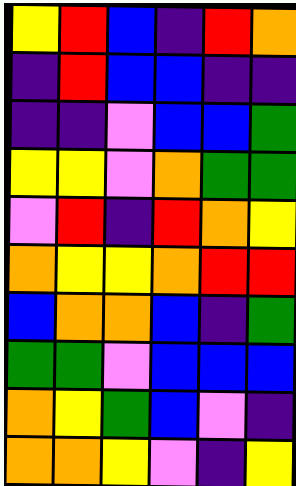[["yellow", "red", "blue", "indigo", "red", "orange"], ["indigo", "red", "blue", "blue", "indigo", "indigo"], ["indigo", "indigo", "violet", "blue", "blue", "green"], ["yellow", "yellow", "violet", "orange", "green", "green"], ["violet", "red", "indigo", "red", "orange", "yellow"], ["orange", "yellow", "yellow", "orange", "red", "red"], ["blue", "orange", "orange", "blue", "indigo", "green"], ["green", "green", "violet", "blue", "blue", "blue"], ["orange", "yellow", "green", "blue", "violet", "indigo"], ["orange", "orange", "yellow", "violet", "indigo", "yellow"]]